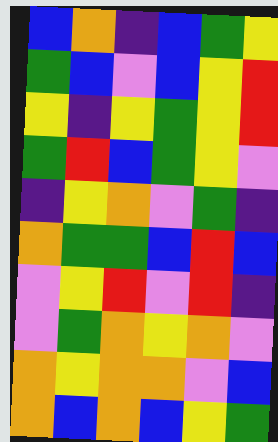[["blue", "orange", "indigo", "blue", "green", "yellow"], ["green", "blue", "violet", "blue", "yellow", "red"], ["yellow", "indigo", "yellow", "green", "yellow", "red"], ["green", "red", "blue", "green", "yellow", "violet"], ["indigo", "yellow", "orange", "violet", "green", "indigo"], ["orange", "green", "green", "blue", "red", "blue"], ["violet", "yellow", "red", "violet", "red", "indigo"], ["violet", "green", "orange", "yellow", "orange", "violet"], ["orange", "yellow", "orange", "orange", "violet", "blue"], ["orange", "blue", "orange", "blue", "yellow", "green"]]